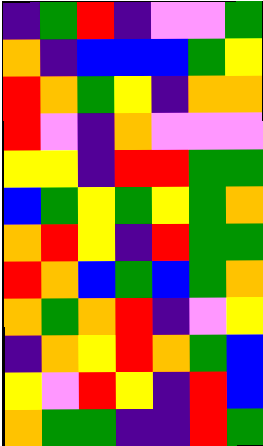[["indigo", "green", "red", "indigo", "violet", "violet", "green"], ["orange", "indigo", "blue", "blue", "blue", "green", "yellow"], ["red", "orange", "green", "yellow", "indigo", "orange", "orange"], ["red", "violet", "indigo", "orange", "violet", "violet", "violet"], ["yellow", "yellow", "indigo", "red", "red", "green", "green"], ["blue", "green", "yellow", "green", "yellow", "green", "orange"], ["orange", "red", "yellow", "indigo", "red", "green", "green"], ["red", "orange", "blue", "green", "blue", "green", "orange"], ["orange", "green", "orange", "red", "indigo", "violet", "yellow"], ["indigo", "orange", "yellow", "red", "orange", "green", "blue"], ["yellow", "violet", "red", "yellow", "indigo", "red", "blue"], ["orange", "green", "green", "indigo", "indigo", "red", "green"]]